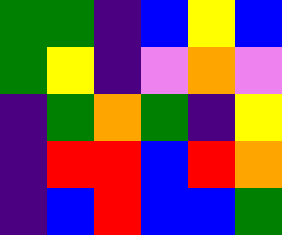[["green", "green", "indigo", "blue", "yellow", "blue"], ["green", "yellow", "indigo", "violet", "orange", "violet"], ["indigo", "green", "orange", "green", "indigo", "yellow"], ["indigo", "red", "red", "blue", "red", "orange"], ["indigo", "blue", "red", "blue", "blue", "green"]]